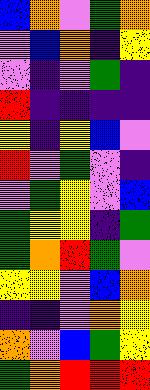[["blue", "orange", "violet", "green", "orange"], ["violet", "blue", "orange", "indigo", "yellow"], ["violet", "indigo", "violet", "green", "indigo"], ["red", "indigo", "indigo", "indigo", "indigo"], ["yellow", "indigo", "yellow", "blue", "violet"], ["red", "violet", "green", "violet", "indigo"], ["violet", "green", "yellow", "violet", "blue"], ["green", "yellow", "yellow", "indigo", "green"], ["green", "orange", "red", "green", "violet"], ["yellow", "yellow", "violet", "blue", "orange"], ["indigo", "indigo", "violet", "orange", "yellow"], ["orange", "violet", "blue", "green", "yellow"], ["green", "orange", "red", "red", "red"]]